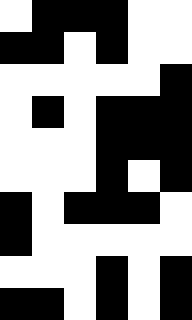[["white", "black", "black", "black", "white", "white"], ["black", "black", "white", "black", "white", "white"], ["white", "white", "white", "white", "white", "black"], ["white", "black", "white", "black", "black", "black"], ["white", "white", "white", "black", "black", "black"], ["white", "white", "white", "black", "white", "black"], ["black", "white", "black", "black", "black", "white"], ["black", "white", "white", "white", "white", "white"], ["white", "white", "white", "black", "white", "black"], ["black", "black", "white", "black", "white", "black"]]